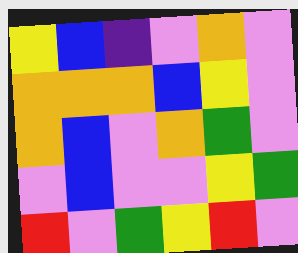[["yellow", "blue", "indigo", "violet", "orange", "violet"], ["orange", "orange", "orange", "blue", "yellow", "violet"], ["orange", "blue", "violet", "orange", "green", "violet"], ["violet", "blue", "violet", "violet", "yellow", "green"], ["red", "violet", "green", "yellow", "red", "violet"]]